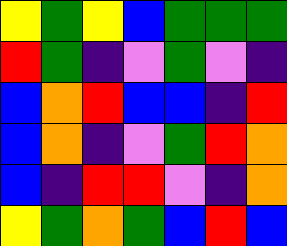[["yellow", "green", "yellow", "blue", "green", "green", "green"], ["red", "green", "indigo", "violet", "green", "violet", "indigo"], ["blue", "orange", "red", "blue", "blue", "indigo", "red"], ["blue", "orange", "indigo", "violet", "green", "red", "orange"], ["blue", "indigo", "red", "red", "violet", "indigo", "orange"], ["yellow", "green", "orange", "green", "blue", "red", "blue"]]